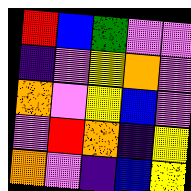[["red", "blue", "green", "violet", "violet"], ["indigo", "violet", "yellow", "orange", "violet"], ["orange", "violet", "yellow", "blue", "violet"], ["violet", "red", "orange", "indigo", "yellow"], ["orange", "violet", "indigo", "blue", "yellow"]]